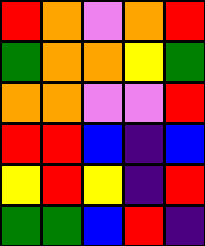[["red", "orange", "violet", "orange", "red"], ["green", "orange", "orange", "yellow", "green"], ["orange", "orange", "violet", "violet", "red"], ["red", "red", "blue", "indigo", "blue"], ["yellow", "red", "yellow", "indigo", "red"], ["green", "green", "blue", "red", "indigo"]]